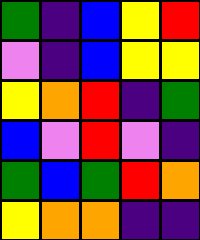[["green", "indigo", "blue", "yellow", "red"], ["violet", "indigo", "blue", "yellow", "yellow"], ["yellow", "orange", "red", "indigo", "green"], ["blue", "violet", "red", "violet", "indigo"], ["green", "blue", "green", "red", "orange"], ["yellow", "orange", "orange", "indigo", "indigo"]]